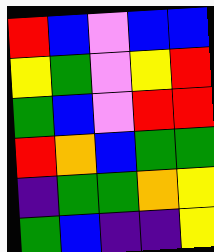[["red", "blue", "violet", "blue", "blue"], ["yellow", "green", "violet", "yellow", "red"], ["green", "blue", "violet", "red", "red"], ["red", "orange", "blue", "green", "green"], ["indigo", "green", "green", "orange", "yellow"], ["green", "blue", "indigo", "indigo", "yellow"]]